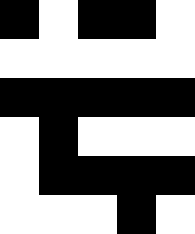[["black", "white", "black", "black", "white"], ["white", "white", "white", "white", "white"], ["black", "black", "black", "black", "black"], ["white", "black", "white", "white", "white"], ["white", "black", "black", "black", "black"], ["white", "white", "white", "black", "white"]]